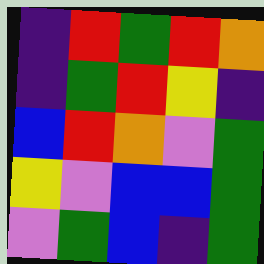[["indigo", "red", "green", "red", "orange"], ["indigo", "green", "red", "yellow", "indigo"], ["blue", "red", "orange", "violet", "green"], ["yellow", "violet", "blue", "blue", "green"], ["violet", "green", "blue", "indigo", "green"]]